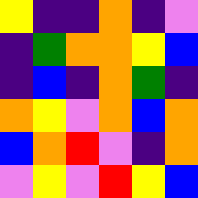[["yellow", "indigo", "indigo", "orange", "indigo", "violet"], ["indigo", "green", "orange", "orange", "yellow", "blue"], ["indigo", "blue", "indigo", "orange", "green", "indigo"], ["orange", "yellow", "violet", "orange", "blue", "orange"], ["blue", "orange", "red", "violet", "indigo", "orange"], ["violet", "yellow", "violet", "red", "yellow", "blue"]]